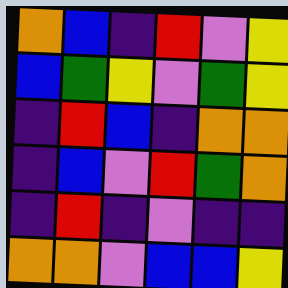[["orange", "blue", "indigo", "red", "violet", "yellow"], ["blue", "green", "yellow", "violet", "green", "yellow"], ["indigo", "red", "blue", "indigo", "orange", "orange"], ["indigo", "blue", "violet", "red", "green", "orange"], ["indigo", "red", "indigo", "violet", "indigo", "indigo"], ["orange", "orange", "violet", "blue", "blue", "yellow"]]